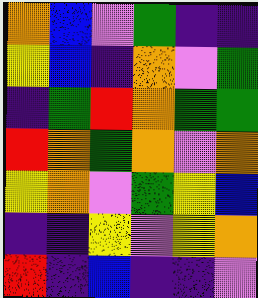[["orange", "blue", "violet", "green", "indigo", "indigo"], ["yellow", "blue", "indigo", "orange", "violet", "green"], ["indigo", "green", "red", "orange", "green", "green"], ["red", "orange", "green", "orange", "violet", "orange"], ["yellow", "orange", "violet", "green", "yellow", "blue"], ["indigo", "indigo", "yellow", "violet", "yellow", "orange"], ["red", "indigo", "blue", "indigo", "indigo", "violet"]]